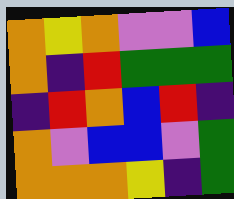[["orange", "yellow", "orange", "violet", "violet", "blue"], ["orange", "indigo", "red", "green", "green", "green"], ["indigo", "red", "orange", "blue", "red", "indigo"], ["orange", "violet", "blue", "blue", "violet", "green"], ["orange", "orange", "orange", "yellow", "indigo", "green"]]